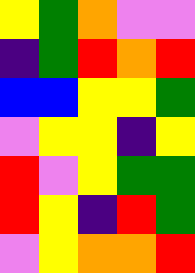[["yellow", "green", "orange", "violet", "violet"], ["indigo", "green", "red", "orange", "red"], ["blue", "blue", "yellow", "yellow", "green"], ["violet", "yellow", "yellow", "indigo", "yellow"], ["red", "violet", "yellow", "green", "green"], ["red", "yellow", "indigo", "red", "green"], ["violet", "yellow", "orange", "orange", "red"]]